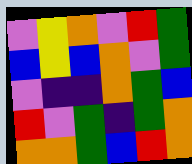[["violet", "yellow", "orange", "violet", "red", "green"], ["blue", "yellow", "blue", "orange", "violet", "green"], ["violet", "indigo", "indigo", "orange", "green", "blue"], ["red", "violet", "green", "indigo", "green", "orange"], ["orange", "orange", "green", "blue", "red", "orange"]]